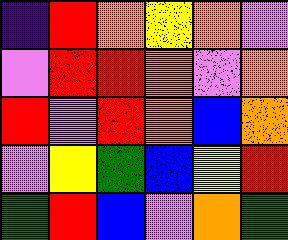[["indigo", "red", "orange", "yellow", "orange", "violet"], ["violet", "red", "red", "orange", "violet", "orange"], ["red", "violet", "red", "orange", "blue", "orange"], ["violet", "yellow", "green", "blue", "yellow", "red"], ["green", "red", "blue", "violet", "orange", "green"]]